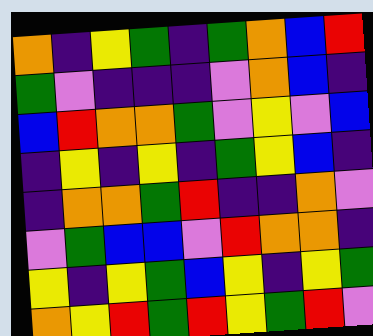[["orange", "indigo", "yellow", "green", "indigo", "green", "orange", "blue", "red"], ["green", "violet", "indigo", "indigo", "indigo", "violet", "orange", "blue", "indigo"], ["blue", "red", "orange", "orange", "green", "violet", "yellow", "violet", "blue"], ["indigo", "yellow", "indigo", "yellow", "indigo", "green", "yellow", "blue", "indigo"], ["indigo", "orange", "orange", "green", "red", "indigo", "indigo", "orange", "violet"], ["violet", "green", "blue", "blue", "violet", "red", "orange", "orange", "indigo"], ["yellow", "indigo", "yellow", "green", "blue", "yellow", "indigo", "yellow", "green"], ["orange", "yellow", "red", "green", "red", "yellow", "green", "red", "violet"]]